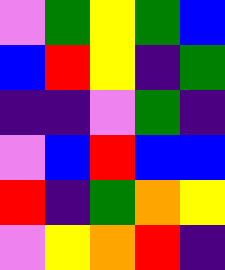[["violet", "green", "yellow", "green", "blue"], ["blue", "red", "yellow", "indigo", "green"], ["indigo", "indigo", "violet", "green", "indigo"], ["violet", "blue", "red", "blue", "blue"], ["red", "indigo", "green", "orange", "yellow"], ["violet", "yellow", "orange", "red", "indigo"]]